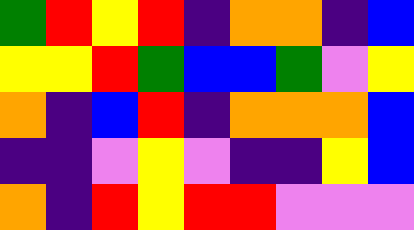[["green", "red", "yellow", "red", "indigo", "orange", "orange", "indigo", "blue"], ["yellow", "yellow", "red", "green", "blue", "blue", "green", "violet", "yellow"], ["orange", "indigo", "blue", "red", "indigo", "orange", "orange", "orange", "blue"], ["indigo", "indigo", "violet", "yellow", "violet", "indigo", "indigo", "yellow", "blue"], ["orange", "indigo", "red", "yellow", "red", "red", "violet", "violet", "violet"]]